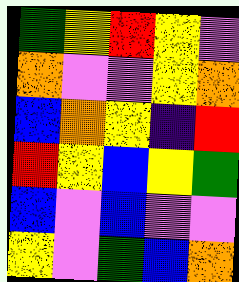[["green", "yellow", "red", "yellow", "violet"], ["orange", "violet", "violet", "yellow", "orange"], ["blue", "orange", "yellow", "indigo", "red"], ["red", "yellow", "blue", "yellow", "green"], ["blue", "violet", "blue", "violet", "violet"], ["yellow", "violet", "green", "blue", "orange"]]